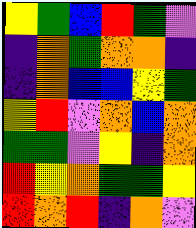[["yellow", "green", "blue", "red", "green", "violet"], ["indigo", "orange", "green", "orange", "orange", "indigo"], ["indigo", "orange", "blue", "blue", "yellow", "green"], ["yellow", "red", "violet", "orange", "blue", "orange"], ["green", "green", "violet", "yellow", "indigo", "orange"], ["red", "yellow", "orange", "green", "green", "yellow"], ["red", "orange", "red", "indigo", "orange", "violet"]]